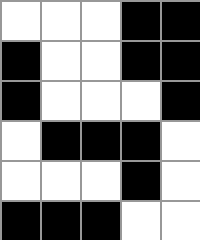[["white", "white", "white", "black", "black"], ["black", "white", "white", "black", "black"], ["black", "white", "white", "white", "black"], ["white", "black", "black", "black", "white"], ["white", "white", "white", "black", "white"], ["black", "black", "black", "white", "white"]]